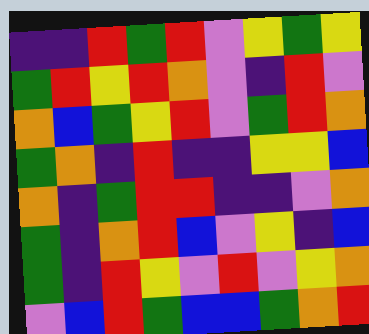[["indigo", "indigo", "red", "green", "red", "violet", "yellow", "green", "yellow"], ["green", "red", "yellow", "red", "orange", "violet", "indigo", "red", "violet"], ["orange", "blue", "green", "yellow", "red", "violet", "green", "red", "orange"], ["green", "orange", "indigo", "red", "indigo", "indigo", "yellow", "yellow", "blue"], ["orange", "indigo", "green", "red", "red", "indigo", "indigo", "violet", "orange"], ["green", "indigo", "orange", "red", "blue", "violet", "yellow", "indigo", "blue"], ["green", "indigo", "red", "yellow", "violet", "red", "violet", "yellow", "orange"], ["violet", "blue", "red", "green", "blue", "blue", "green", "orange", "red"]]